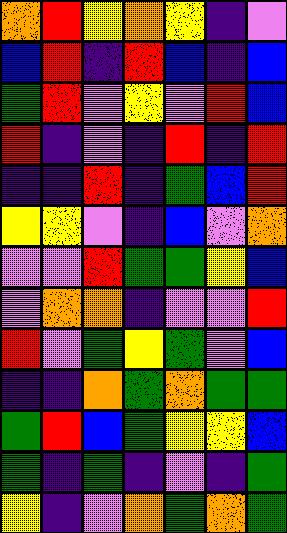[["orange", "red", "yellow", "orange", "yellow", "indigo", "violet"], ["blue", "red", "indigo", "red", "blue", "indigo", "blue"], ["green", "red", "violet", "yellow", "violet", "red", "blue"], ["red", "indigo", "violet", "indigo", "red", "indigo", "red"], ["indigo", "indigo", "red", "indigo", "green", "blue", "red"], ["yellow", "yellow", "violet", "indigo", "blue", "violet", "orange"], ["violet", "violet", "red", "green", "green", "yellow", "blue"], ["violet", "orange", "orange", "indigo", "violet", "violet", "red"], ["red", "violet", "green", "yellow", "green", "violet", "blue"], ["indigo", "indigo", "orange", "green", "orange", "green", "green"], ["green", "red", "blue", "green", "yellow", "yellow", "blue"], ["green", "indigo", "green", "indigo", "violet", "indigo", "green"], ["yellow", "indigo", "violet", "orange", "green", "orange", "green"]]